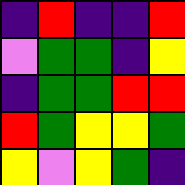[["indigo", "red", "indigo", "indigo", "red"], ["violet", "green", "green", "indigo", "yellow"], ["indigo", "green", "green", "red", "red"], ["red", "green", "yellow", "yellow", "green"], ["yellow", "violet", "yellow", "green", "indigo"]]